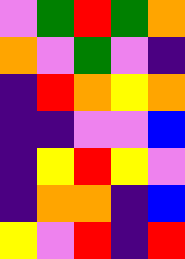[["violet", "green", "red", "green", "orange"], ["orange", "violet", "green", "violet", "indigo"], ["indigo", "red", "orange", "yellow", "orange"], ["indigo", "indigo", "violet", "violet", "blue"], ["indigo", "yellow", "red", "yellow", "violet"], ["indigo", "orange", "orange", "indigo", "blue"], ["yellow", "violet", "red", "indigo", "red"]]